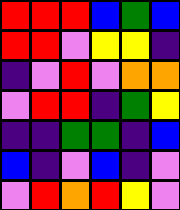[["red", "red", "red", "blue", "green", "blue"], ["red", "red", "violet", "yellow", "yellow", "indigo"], ["indigo", "violet", "red", "violet", "orange", "orange"], ["violet", "red", "red", "indigo", "green", "yellow"], ["indigo", "indigo", "green", "green", "indigo", "blue"], ["blue", "indigo", "violet", "blue", "indigo", "violet"], ["violet", "red", "orange", "red", "yellow", "violet"]]